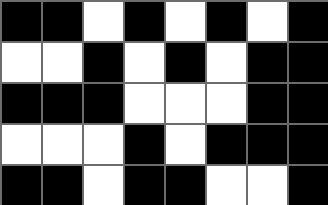[["black", "black", "white", "black", "white", "black", "white", "black"], ["white", "white", "black", "white", "black", "white", "black", "black"], ["black", "black", "black", "white", "white", "white", "black", "black"], ["white", "white", "white", "black", "white", "black", "black", "black"], ["black", "black", "white", "black", "black", "white", "white", "black"]]